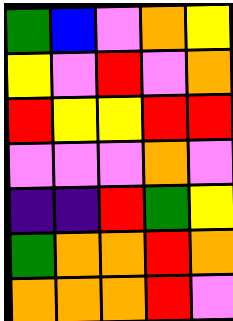[["green", "blue", "violet", "orange", "yellow"], ["yellow", "violet", "red", "violet", "orange"], ["red", "yellow", "yellow", "red", "red"], ["violet", "violet", "violet", "orange", "violet"], ["indigo", "indigo", "red", "green", "yellow"], ["green", "orange", "orange", "red", "orange"], ["orange", "orange", "orange", "red", "violet"]]